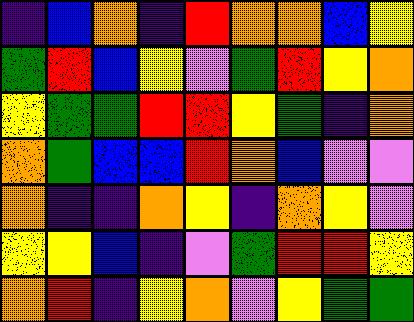[["indigo", "blue", "orange", "indigo", "red", "orange", "orange", "blue", "yellow"], ["green", "red", "blue", "yellow", "violet", "green", "red", "yellow", "orange"], ["yellow", "green", "green", "red", "red", "yellow", "green", "indigo", "orange"], ["orange", "green", "blue", "blue", "red", "orange", "blue", "violet", "violet"], ["orange", "indigo", "indigo", "orange", "yellow", "indigo", "orange", "yellow", "violet"], ["yellow", "yellow", "blue", "indigo", "violet", "green", "red", "red", "yellow"], ["orange", "red", "indigo", "yellow", "orange", "violet", "yellow", "green", "green"]]